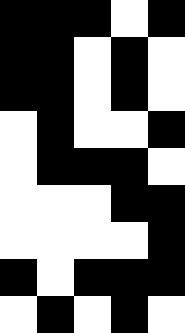[["black", "black", "black", "white", "black"], ["black", "black", "white", "black", "white"], ["black", "black", "white", "black", "white"], ["white", "black", "white", "white", "black"], ["white", "black", "black", "black", "white"], ["white", "white", "white", "black", "black"], ["white", "white", "white", "white", "black"], ["black", "white", "black", "black", "black"], ["white", "black", "white", "black", "white"]]